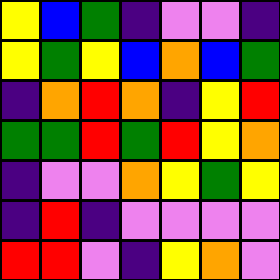[["yellow", "blue", "green", "indigo", "violet", "violet", "indigo"], ["yellow", "green", "yellow", "blue", "orange", "blue", "green"], ["indigo", "orange", "red", "orange", "indigo", "yellow", "red"], ["green", "green", "red", "green", "red", "yellow", "orange"], ["indigo", "violet", "violet", "orange", "yellow", "green", "yellow"], ["indigo", "red", "indigo", "violet", "violet", "violet", "violet"], ["red", "red", "violet", "indigo", "yellow", "orange", "violet"]]